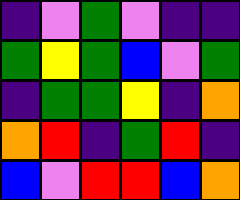[["indigo", "violet", "green", "violet", "indigo", "indigo"], ["green", "yellow", "green", "blue", "violet", "green"], ["indigo", "green", "green", "yellow", "indigo", "orange"], ["orange", "red", "indigo", "green", "red", "indigo"], ["blue", "violet", "red", "red", "blue", "orange"]]